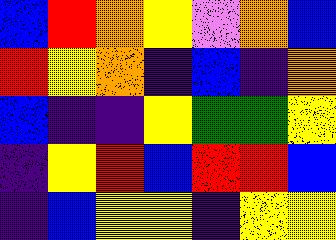[["blue", "red", "orange", "yellow", "violet", "orange", "blue"], ["red", "yellow", "orange", "indigo", "blue", "indigo", "orange"], ["blue", "indigo", "indigo", "yellow", "green", "green", "yellow"], ["indigo", "yellow", "red", "blue", "red", "red", "blue"], ["indigo", "blue", "yellow", "yellow", "indigo", "yellow", "yellow"]]